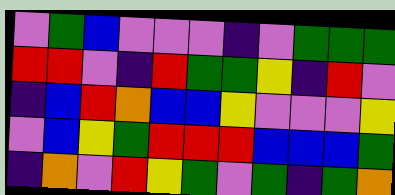[["violet", "green", "blue", "violet", "violet", "violet", "indigo", "violet", "green", "green", "green"], ["red", "red", "violet", "indigo", "red", "green", "green", "yellow", "indigo", "red", "violet"], ["indigo", "blue", "red", "orange", "blue", "blue", "yellow", "violet", "violet", "violet", "yellow"], ["violet", "blue", "yellow", "green", "red", "red", "red", "blue", "blue", "blue", "green"], ["indigo", "orange", "violet", "red", "yellow", "green", "violet", "green", "indigo", "green", "orange"]]